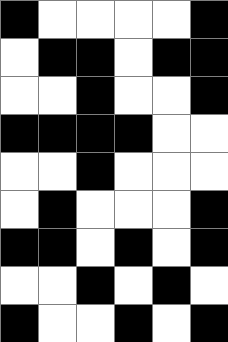[["black", "white", "white", "white", "white", "black"], ["white", "black", "black", "white", "black", "black"], ["white", "white", "black", "white", "white", "black"], ["black", "black", "black", "black", "white", "white"], ["white", "white", "black", "white", "white", "white"], ["white", "black", "white", "white", "white", "black"], ["black", "black", "white", "black", "white", "black"], ["white", "white", "black", "white", "black", "white"], ["black", "white", "white", "black", "white", "black"]]